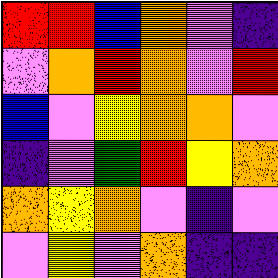[["red", "red", "blue", "orange", "violet", "indigo"], ["violet", "orange", "red", "orange", "violet", "red"], ["blue", "violet", "yellow", "orange", "orange", "violet"], ["indigo", "violet", "green", "red", "yellow", "orange"], ["orange", "yellow", "orange", "violet", "indigo", "violet"], ["violet", "yellow", "violet", "orange", "indigo", "indigo"]]